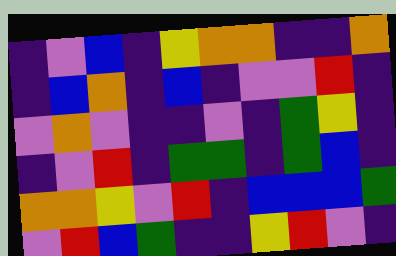[["indigo", "violet", "blue", "indigo", "yellow", "orange", "orange", "indigo", "indigo", "orange"], ["indigo", "blue", "orange", "indigo", "blue", "indigo", "violet", "violet", "red", "indigo"], ["violet", "orange", "violet", "indigo", "indigo", "violet", "indigo", "green", "yellow", "indigo"], ["indigo", "violet", "red", "indigo", "green", "green", "indigo", "green", "blue", "indigo"], ["orange", "orange", "yellow", "violet", "red", "indigo", "blue", "blue", "blue", "green"], ["violet", "red", "blue", "green", "indigo", "indigo", "yellow", "red", "violet", "indigo"]]